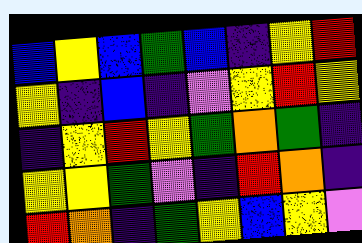[["blue", "yellow", "blue", "green", "blue", "indigo", "yellow", "red"], ["yellow", "indigo", "blue", "indigo", "violet", "yellow", "red", "yellow"], ["indigo", "yellow", "red", "yellow", "green", "orange", "green", "indigo"], ["yellow", "yellow", "green", "violet", "indigo", "red", "orange", "indigo"], ["red", "orange", "indigo", "green", "yellow", "blue", "yellow", "violet"]]